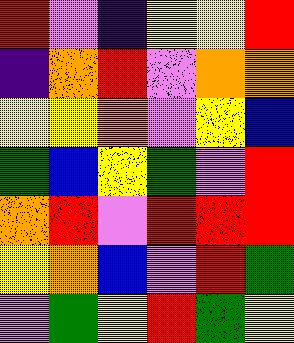[["red", "violet", "indigo", "yellow", "yellow", "red"], ["indigo", "orange", "red", "violet", "orange", "orange"], ["yellow", "yellow", "orange", "violet", "yellow", "blue"], ["green", "blue", "yellow", "green", "violet", "red"], ["orange", "red", "violet", "red", "red", "red"], ["yellow", "orange", "blue", "violet", "red", "green"], ["violet", "green", "yellow", "red", "green", "yellow"]]